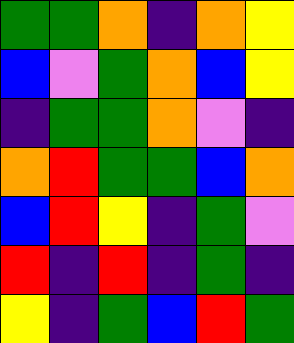[["green", "green", "orange", "indigo", "orange", "yellow"], ["blue", "violet", "green", "orange", "blue", "yellow"], ["indigo", "green", "green", "orange", "violet", "indigo"], ["orange", "red", "green", "green", "blue", "orange"], ["blue", "red", "yellow", "indigo", "green", "violet"], ["red", "indigo", "red", "indigo", "green", "indigo"], ["yellow", "indigo", "green", "blue", "red", "green"]]